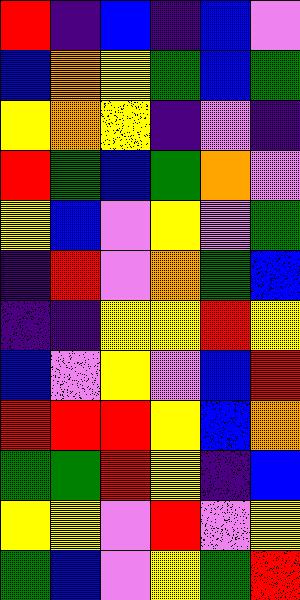[["red", "indigo", "blue", "indigo", "blue", "violet"], ["blue", "orange", "yellow", "green", "blue", "green"], ["yellow", "orange", "yellow", "indigo", "violet", "indigo"], ["red", "green", "blue", "green", "orange", "violet"], ["yellow", "blue", "violet", "yellow", "violet", "green"], ["indigo", "red", "violet", "orange", "green", "blue"], ["indigo", "indigo", "yellow", "yellow", "red", "yellow"], ["blue", "violet", "yellow", "violet", "blue", "red"], ["red", "red", "red", "yellow", "blue", "orange"], ["green", "green", "red", "yellow", "indigo", "blue"], ["yellow", "yellow", "violet", "red", "violet", "yellow"], ["green", "blue", "violet", "yellow", "green", "red"]]